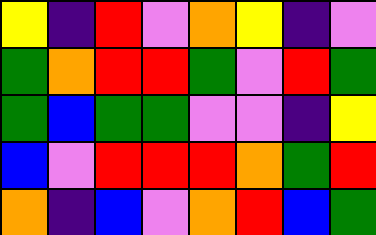[["yellow", "indigo", "red", "violet", "orange", "yellow", "indigo", "violet"], ["green", "orange", "red", "red", "green", "violet", "red", "green"], ["green", "blue", "green", "green", "violet", "violet", "indigo", "yellow"], ["blue", "violet", "red", "red", "red", "orange", "green", "red"], ["orange", "indigo", "blue", "violet", "orange", "red", "blue", "green"]]